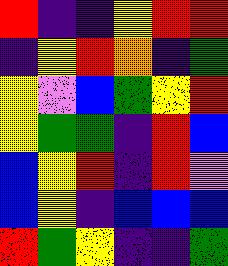[["red", "indigo", "indigo", "yellow", "red", "red"], ["indigo", "yellow", "red", "orange", "indigo", "green"], ["yellow", "violet", "blue", "green", "yellow", "red"], ["yellow", "green", "green", "indigo", "red", "blue"], ["blue", "yellow", "red", "indigo", "red", "violet"], ["blue", "yellow", "indigo", "blue", "blue", "blue"], ["red", "green", "yellow", "indigo", "indigo", "green"]]